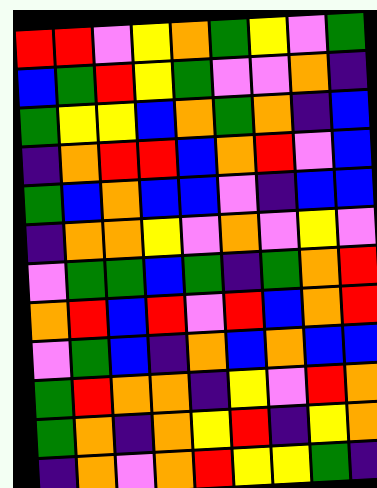[["red", "red", "violet", "yellow", "orange", "green", "yellow", "violet", "green"], ["blue", "green", "red", "yellow", "green", "violet", "violet", "orange", "indigo"], ["green", "yellow", "yellow", "blue", "orange", "green", "orange", "indigo", "blue"], ["indigo", "orange", "red", "red", "blue", "orange", "red", "violet", "blue"], ["green", "blue", "orange", "blue", "blue", "violet", "indigo", "blue", "blue"], ["indigo", "orange", "orange", "yellow", "violet", "orange", "violet", "yellow", "violet"], ["violet", "green", "green", "blue", "green", "indigo", "green", "orange", "red"], ["orange", "red", "blue", "red", "violet", "red", "blue", "orange", "red"], ["violet", "green", "blue", "indigo", "orange", "blue", "orange", "blue", "blue"], ["green", "red", "orange", "orange", "indigo", "yellow", "violet", "red", "orange"], ["green", "orange", "indigo", "orange", "yellow", "red", "indigo", "yellow", "orange"], ["indigo", "orange", "violet", "orange", "red", "yellow", "yellow", "green", "indigo"]]